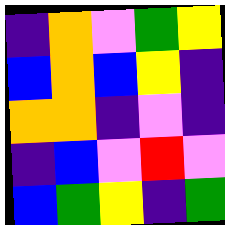[["indigo", "orange", "violet", "green", "yellow"], ["blue", "orange", "blue", "yellow", "indigo"], ["orange", "orange", "indigo", "violet", "indigo"], ["indigo", "blue", "violet", "red", "violet"], ["blue", "green", "yellow", "indigo", "green"]]